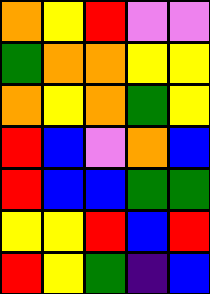[["orange", "yellow", "red", "violet", "violet"], ["green", "orange", "orange", "yellow", "yellow"], ["orange", "yellow", "orange", "green", "yellow"], ["red", "blue", "violet", "orange", "blue"], ["red", "blue", "blue", "green", "green"], ["yellow", "yellow", "red", "blue", "red"], ["red", "yellow", "green", "indigo", "blue"]]